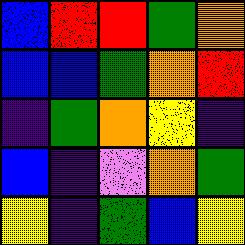[["blue", "red", "red", "green", "orange"], ["blue", "blue", "green", "orange", "red"], ["indigo", "green", "orange", "yellow", "indigo"], ["blue", "indigo", "violet", "orange", "green"], ["yellow", "indigo", "green", "blue", "yellow"]]